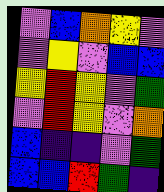[["violet", "blue", "orange", "yellow", "violet"], ["violet", "yellow", "violet", "blue", "blue"], ["yellow", "red", "yellow", "violet", "green"], ["violet", "red", "yellow", "violet", "orange"], ["blue", "indigo", "indigo", "violet", "green"], ["blue", "blue", "red", "green", "indigo"]]